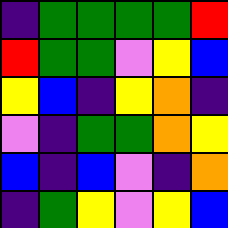[["indigo", "green", "green", "green", "green", "red"], ["red", "green", "green", "violet", "yellow", "blue"], ["yellow", "blue", "indigo", "yellow", "orange", "indigo"], ["violet", "indigo", "green", "green", "orange", "yellow"], ["blue", "indigo", "blue", "violet", "indigo", "orange"], ["indigo", "green", "yellow", "violet", "yellow", "blue"]]